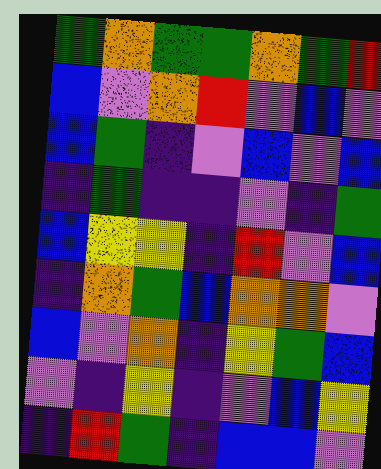[["green", "orange", "green", "green", "orange", "green", "red"], ["blue", "violet", "orange", "red", "violet", "blue", "violet"], ["blue", "green", "indigo", "violet", "blue", "violet", "blue"], ["indigo", "green", "indigo", "indigo", "violet", "indigo", "green"], ["blue", "yellow", "yellow", "indigo", "red", "violet", "blue"], ["indigo", "orange", "green", "blue", "orange", "orange", "violet"], ["blue", "violet", "orange", "indigo", "yellow", "green", "blue"], ["violet", "indigo", "yellow", "indigo", "violet", "blue", "yellow"], ["indigo", "red", "green", "indigo", "blue", "blue", "violet"]]